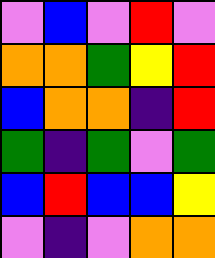[["violet", "blue", "violet", "red", "violet"], ["orange", "orange", "green", "yellow", "red"], ["blue", "orange", "orange", "indigo", "red"], ["green", "indigo", "green", "violet", "green"], ["blue", "red", "blue", "blue", "yellow"], ["violet", "indigo", "violet", "orange", "orange"]]